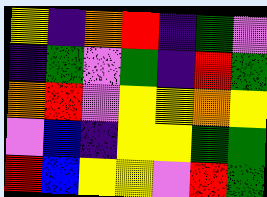[["yellow", "indigo", "orange", "red", "indigo", "green", "violet"], ["indigo", "green", "violet", "green", "indigo", "red", "green"], ["orange", "red", "violet", "yellow", "yellow", "orange", "yellow"], ["violet", "blue", "indigo", "yellow", "yellow", "green", "green"], ["red", "blue", "yellow", "yellow", "violet", "red", "green"]]